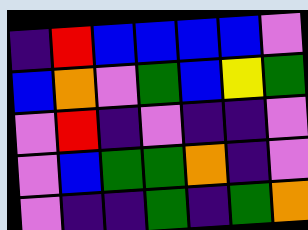[["indigo", "red", "blue", "blue", "blue", "blue", "violet"], ["blue", "orange", "violet", "green", "blue", "yellow", "green"], ["violet", "red", "indigo", "violet", "indigo", "indigo", "violet"], ["violet", "blue", "green", "green", "orange", "indigo", "violet"], ["violet", "indigo", "indigo", "green", "indigo", "green", "orange"]]